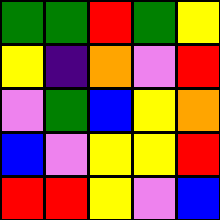[["green", "green", "red", "green", "yellow"], ["yellow", "indigo", "orange", "violet", "red"], ["violet", "green", "blue", "yellow", "orange"], ["blue", "violet", "yellow", "yellow", "red"], ["red", "red", "yellow", "violet", "blue"]]